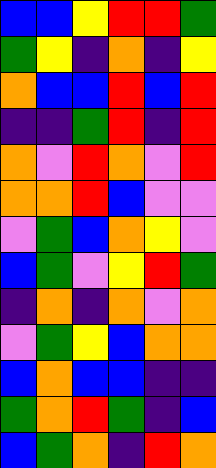[["blue", "blue", "yellow", "red", "red", "green"], ["green", "yellow", "indigo", "orange", "indigo", "yellow"], ["orange", "blue", "blue", "red", "blue", "red"], ["indigo", "indigo", "green", "red", "indigo", "red"], ["orange", "violet", "red", "orange", "violet", "red"], ["orange", "orange", "red", "blue", "violet", "violet"], ["violet", "green", "blue", "orange", "yellow", "violet"], ["blue", "green", "violet", "yellow", "red", "green"], ["indigo", "orange", "indigo", "orange", "violet", "orange"], ["violet", "green", "yellow", "blue", "orange", "orange"], ["blue", "orange", "blue", "blue", "indigo", "indigo"], ["green", "orange", "red", "green", "indigo", "blue"], ["blue", "green", "orange", "indigo", "red", "orange"]]